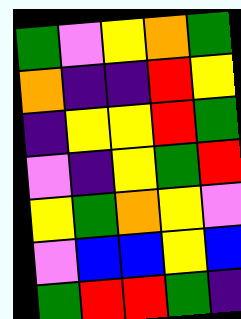[["green", "violet", "yellow", "orange", "green"], ["orange", "indigo", "indigo", "red", "yellow"], ["indigo", "yellow", "yellow", "red", "green"], ["violet", "indigo", "yellow", "green", "red"], ["yellow", "green", "orange", "yellow", "violet"], ["violet", "blue", "blue", "yellow", "blue"], ["green", "red", "red", "green", "indigo"]]